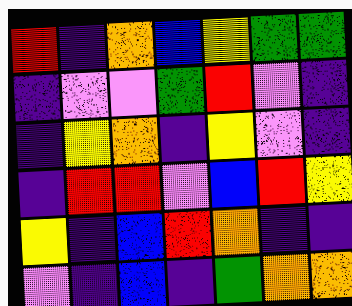[["red", "indigo", "orange", "blue", "yellow", "green", "green"], ["indigo", "violet", "violet", "green", "red", "violet", "indigo"], ["indigo", "yellow", "orange", "indigo", "yellow", "violet", "indigo"], ["indigo", "red", "red", "violet", "blue", "red", "yellow"], ["yellow", "indigo", "blue", "red", "orange", "indigo", "indigo"], ["violet", "indigo", "blue", "indigo", "green", "orange", "orange"]]